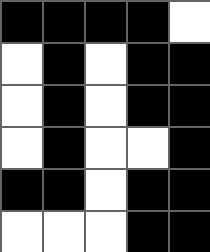[["black", "black", "black", "black", "white"], ["white", "black", "white", "black", "black"], ["white", "black", "white", "black", "black"], ["white", "black", "white", "white", "black"], ["black", "black", "white", "black", "black"], ["white", "white", "white", "black", "black"]]